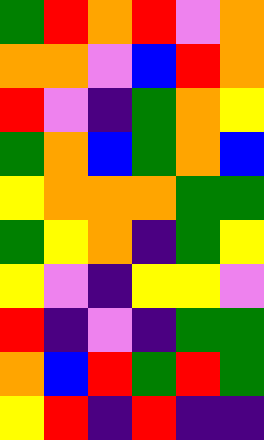[["green", "red", "orange", "red", "violet", "orange"], ["orange", "orange", "violet", "blue", "red", "orange"], ["red", "violet", "indigo", "green", "orange", "yellow"], ["green", "orange", "blue", "green", "orange", "blue"], ["yellow", "orange", "orange", "orange", "green", "green"], ["green", "yellow", "orange", "indigo", "green", "yellow"], ["yellow", "violet", "indigo", "yellow", "yellow", "violet"], ["red", "indigo", "violet", "indigo", "green", "green"], ["orange", "blue", "red", "green", "red", "green"], ["yellow", "red", "indigo", "red", "indigo", "indigo"]]